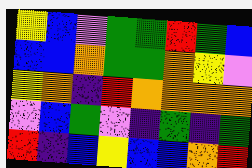[["yellow", "blue", "violet", "green", "green", "red", "green", "blue"], ["blue", "blue", "orange", "green", "green", "orange", "yellow", "violet"], ["yellow", "orange", "indigo", "red", "orange", "orange", "orange", "orange"], ["violet", "blue", "green", "violet", "indigo", "green", "indigo", "green"], ["red", "indigo", "blue", "yellow", "blue", "blue", "orange", "red"]]